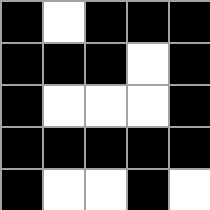[["black", "white", "black", "black", "black"], ["black", "black", "black", "white", "black"], ["black", "white", "white", "white", "black"], ["black", "black", "black", "black", "black"], ["black", "white", "white", "black", "white"]]